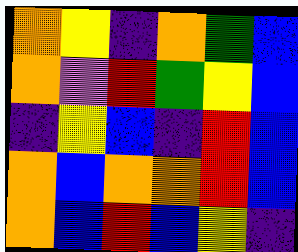[["orange", "yellow", "indigo", "orange", "green", "blue"], ["orange", "violet", "red", "green", "yellow", "blue"], ["indigo", "yellow", "blue", "indigo", "red", "blue"], ["orange", "blue", "orange", "orange", "red", "blue"], ["orange", "blue", "red", "blue", "yellow", "indigo"]]